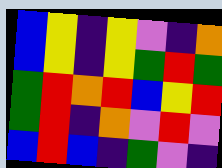[["blue", "yellow", "indigo", "yellow", "violet", "indigo", "orange"], ["blue", "yellow", "indigo", "yellow", "green", "red", "green"], ["green", "red", "orange", "red", "blue", "yellow", "red"], ["green", "red", "indigo", "orange", "violet", "red", "violet"], ["blue", "red", "blue", "indigo", "green", "violet", "indigo"]]